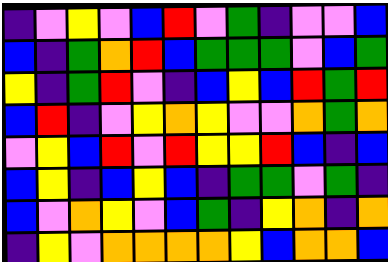[["indigo", "violet", "yellow", "violet", "blue", "red", "violet", "green", "indigo", "violet", "violet", "blue"], ["blue", "indigo", "green", "orange", "red", "blue", "green", "green", "green", "violet", "blue", "green"], ["yellow", "indigo", "green", "red", "violet", "indigo", "blue", "yellow", "blue", "red", "green", "red"], ["blue", "red", "indigo", "violet", "yellow", "orange", "yellow", "violet", "violet", "orange", "green", "orange"], ["violet", "yellow", "blue", "red", "violet", "red", "yellow", "yellow", "red", "blue", "indigo", "blue"], ["blue", "yellow", "indigo", "blue", "yellow", "blue", "indigo", "green", "green", "violet", "green", "indigo"], ["blue", "violet", "orange", "yellow", "violet", "blue", "green", "indigo", "yellow", "orange", "indigo", "orange"], ["indigo", "yellow", "violet", "orange", "orange", "orange", "orange", "yellow", "blue", "orange", "orange", "blue"]]